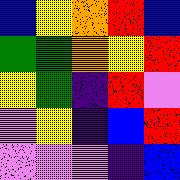[["blue", "yellow", "orange", "red", "blue"], ["green", "green", "orange", "yellow", "red"], ["yellow", "green", "indigo", "red", "violet"], ["violet", "yellow", "indigo", "blue", "red"], ["violet", "violet", "violet", "indigo", "blue"]]